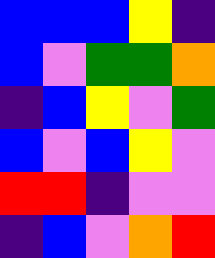[["blue", "blue", "blue", "yellow", "indigo"], ["blue", "violet", "green", "green", "orange"], ["indigo", "blue", "yellow", "violet", "green"], ["blue", "violet", "blue", "yellow", "violet"], ["red", "red", "indigo", "violet", "violet"], ["indigo", "blue", "violet", "orange", "red"]]